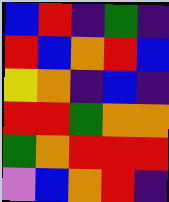[["blue", "red", "indigo", "green", "indigo"], ["red", "blue", "orange", "red", "blue"], ["yellow", "orange", "indigo", "blue", "indigo"], ["red", "red", "green", "orange", "orange"], ["green", "orange", "red", "red", "red"], ["violet", "blue", "orange", "red", "indigo"]]